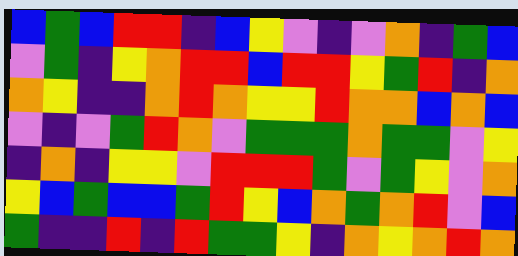[["blue", "green", "blue", "red", "red", "indigo", "blue", "yellow", "violet", "indigo", "violet", "orange", "indigo", "green", "blue"], ["violet", "green", "indigo", "yellow", "orange", "red", "red", "blue", "red", "red", "yellow", "green", "red", "indigo", "orange"], ["orange", "yellow", "indigo", "indigo", "orange", "red", "orange", "yellow", "yellow", "red", "orange", "orange", "blue", "orange", "blue"], ["violet", "indigo", "violet", "green", "red", "orange", "violet", "green", "green", "green", "orange", "green", "green", "violet", "yellow"], ["indigo", "orange", "indigo", "yellow", "yellow", "violet", "red", "red", "red", "green", "violet", "green", "yellow", "violet", "orange"], ["yellow", "blue", "green", "blue", "blue", "green", "red", "yellow", "blue", "orange", "green", "orange", "red", "violet", "blue"], ["green", "indigo", "indigo", "red", "indigo", "red", "green", "green", "yellow", "indigo", "orange", "yellow", "orange", "red", "orange"]]